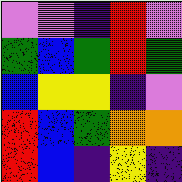[["violet", "violet", "indigo", "red", "violet"], ["green", "blue", "green", "red", "green"], ["blue", "yellow", "yellow", "indigo", "violet"], ["red", "blue", "green", "orange", "orange"], ["red", "blue", "indigo", "yellow", "indigo"]]